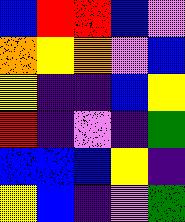[["blue", "red", "red", "blue", "violet"], ["orange", "yellow", "orange", "violet", "blue"], ["yellow", "indigo", "indigo", "blue", "yellow"], ["red", "indigo", "violet", "indigo", "green"], ["blue", "blue", "blue", "yellow", "indigo"], ["yellow", "blue", "indigo", "violet", "green"]]